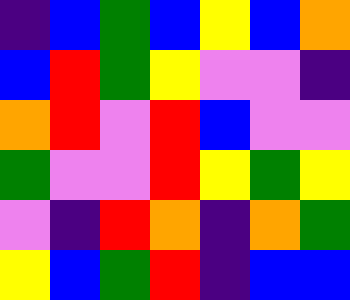[["indigo", "blue", "green", "blue", "yellow", "blue", "orange"], ["blue", "red", "green", "yellow", "violet", "violet", "indigo"], ["orange", "red", "violet", "red", "blue", "violet", "violet"], ["green", "violet", "violet", "red", "yellow", "green", "yellow"], ["violet", "indigo", "red", "orange", "indigo", "orange", "green"], ["yellow", "blue", "green", "red", "indigo", "blue", "blue"]]